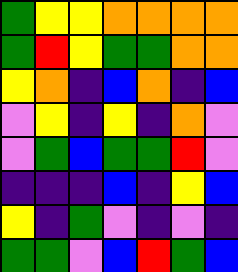[["green", "yellow", "yellow", "orange", "orange", "orange", "orange"], ["green", "red", "yellow", "green", "green", "orange", "orange"], ["yellow", "orange", "indigo", "blue", "orange", "indigo", "blue"], ["violet", "yellow", "indigo", "yellow", "indigo", "orange", "violet"], ["violet", "green", "blue", "green", "green", "red", "violet"], ["indigo", "indigo", "indigo", "blue", "indigo", "yellow", "blue"], ["yellow", "indigo", "green", "violet", "indigo", "violet", "indigo"], ["green", "green", "violet", "blue", "red", "green", "blue"]]